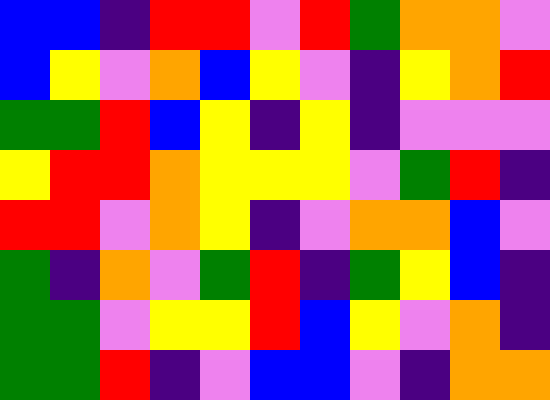[["blue", "blue", "indigo", "red", "red", "violet", "red", "green", "orange", "orange", "violet"], ["blue", "yellow", "violet", "orange", "blue", "yellow", "violet", "indigo", "yellow", "orange", "red"], ["green", "green", "red", "blue", "yellow", "indigo", "yellow", "indigo", "violet", "violet", "violet"], ["yellow", "red", "red", "orange", "yellow", "yellow", "yellow", "violet", "green", "red", "indigo"], ["red", "red", "violet", "orange", "yellow", "indigo", "violet", "orange", "orange", "blue", "violet"], ["green", "indigo", "orange", "violet", "green", "red", "indigo", "green", "yellow", "blue", "indigo"], ["green", "green", "violet", "yellow", "yellow", "red", "blue", "yellow", "violet", "orange", "indigo"], ["green", "green", "red", "indigo", "violet", "blue", "blue", "violet", "indigo", "orange", "orange"]]